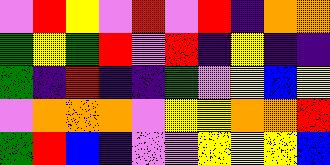[["violet", "red", "yellow", "violet", "red", "violet", "red", "indigo", "orange", "orange"], ["green", "yellow", "green", "red", "violet", "red", "indigo", "yellow", "indigo", "indigo"], ["green", "indigo", "red", "indigo", "indigo", "green", "violet", "yellow", "blue", "yellow"], ["violet", "orange", "orange", "orange", "violet", "yellow", "yellow", "orange", "orange", "red"], ["green", "red", "blue", "indigo", "violet", "violet", "yellow", "yellow", "yellow", "blue"]]